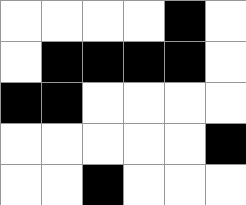[["white", "white", "white", "white", "black", "white"], ["white", "black", "black", "black", "black", "white"], ["black", "black", "white", "white", "white", "white"], ["white", "white", "white", "white", "white", "black"], ["white", "white", "black", "white", "white", "white"]]